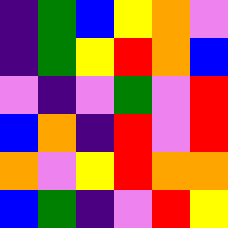[["indigo", "green", "blue", "yellow", "orange", "violet"], ["indigo", "green", "yellow", "red", "orange", "blue"], ["violet", "indigo", "violet", "green", "violet", "red"], ["blue", "orange", "indigo", "red", "violet", "red"], ["orange", "violet", "yellow", "red", "orange", "orange"], ["blue", "green", "indigo", "violet", "red", "yellow"]]